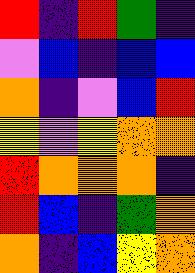[["red", "indigo", "red", "green", "indigo"], ["violet", "blue", "indigo", "blue", "blue"], ["orange", "indigo", "violet", "blue", "red"], ["yellow", "violet", "yellow", "orange", "orange"], ["red", "orange", "orange", "orange", "indigo"], ["red", "blue", "indigo", "green", "orange"], ["orange", "indigo", "blue", "yellow", "orange"]]